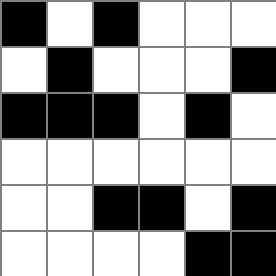[["black", "white", "black", "white", "white", "white"], ["white", "black", "white", "white", "white", "black"], ["black", "black", "black", "white", "black", "white"], ["white", "white", "white", "white", "white", "white"], ["white", "white", "black", "black", "white", "black"], ["white", "white", "white", "white", "black", "black"]]